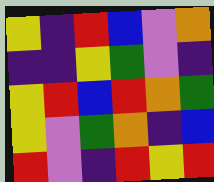[["yellow", "indigo", "red", "blue", "violet", "orange"], ["indigo", "indigo", "yellow", "green", "violet", "indigo"], ["yellow", "red", "blue", "red", "orange", "green"], ["yellow", "violet", "green", "orange", "indigo", "blue"], ["red", "violet", "indigo", "red", "yellow", "red"]]